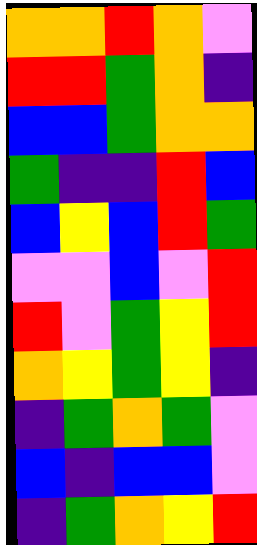[["orange", "orange", "red", "orange", "violet"], ["red", "red", "green", "orange", "indigo"], ["blue", "blue", "green", "orange", "orange"], ["green", "indigo", "indigo", "red", "blue"], ["blue", "yellow", "blue", "red", "green"], ["violet", "violet", "blue", "violet", "red"], ["red", "violet", "green", "yellow", "red"], ["orange", "yellow", "green", "yellow", "indigo"], ["indigo", "green", "orange", "green", "violet"], ["blue", "indigo", "blue", "blue", "violet"], ["indigo", "green", "orange", "yellow", "red"]]